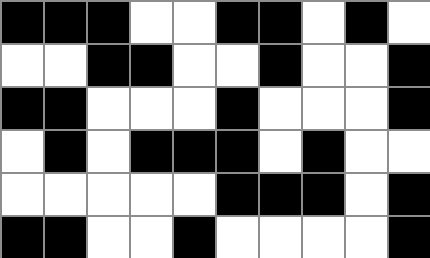[["black", "black", "black", "white", "white", "black", "black", "white", "black", "white"], ["white", "white", "black", "black", "white", "white", "black", "white", "white", "black"], ["black", "black", "white", "white", "white", "black", "white", "white", "white", "black"], ["white", "black", "white", "black", "black", "black", "white", "black", "white", "white"], ["white", "white", "white", "white", "white", "black", "black", "black", "white", "black"], ["black", "black", "white", "white", "black", "white", "white", "white", "white", "black"]]